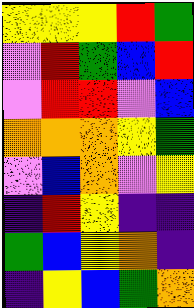[["yellow", "yellow", "yellow", "red", "green"], ["violet", "red", "green", "blue", "red"], ["violet", "red", "red", "violet", "blue"], ["orange", "orange", "orange", "yellow", "green"], ["violet", "blue", "orange", "violet", "yellow"], ["indigo", "red", "yellow", "indigo", "indigo"], ["green", "blue", "yellow", "orange", "indigo"], ["indigo", "yellow", "blue", "green", "orange"]]